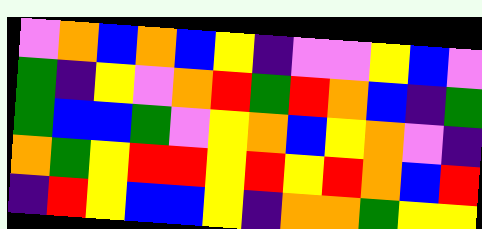[["violet", "orange", "blue", "orange", "blue", "yellow", "indigo", "violet", "violet", "yellow", "blue", "violet"], ["green", "indigo", "yellow", "violet", "orange", "red", "green", "red", "orange", "blue", "indigo", "green"], ["green", "blue", "blue", "green", "violet", "yellow", "orange", "blue", "yellow", "orange", "violet", "indigo"], ["orange", "green", "yellow", "red", "red", "yellow", "red", "yellow", "red", "orange", "blue", "red"], ["indigo", "red", "yellow", "blue", "blue", "yellow", "indigo", "orange", "orange", "green", "yellow", "yellow"]]